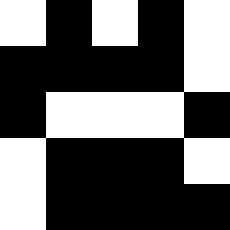[["white", "black", "white", "black", "white"], ["black", "black", "black", "black", "white"], ["black", "white", "white", "white", "black"], ["white", "black", "black", "black", "white"], ["white", "black", "black", "black", "black"]]